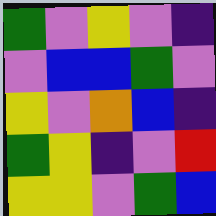[["green", "violet", "yellow", "violet", "indigo"], ["violet", "blue", "blue", "green", "violet"], ["yellow", "violet", "orange", "blue", "indigo"], ["green", "yellow", "indigo", "violet", "red"], ["yellow", "yellow", "violet", "green", "blue"]]